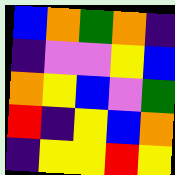[["blue", "orange", "green", "orange", "indigo"], ["indigo", "violet", "violet", "yellow", "blue"], ["orange", "yellow", "blue", "violet", "green"], ["red", "indigo", "yellow", "blue", "orange"], ["indigo", "yellow", "yellow", "red", "yellow"]]